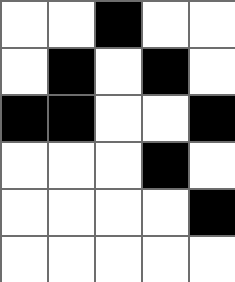[["white", "white", "black", "white", "white"], ["white", "black", "white", "black", "white"], ["black", "black", "white", "white", "black"], ["white", "white", "white", "black", "white"], ["white", "white", "white", "white", "black"], ["white", "white", "white", "white", "white"]]